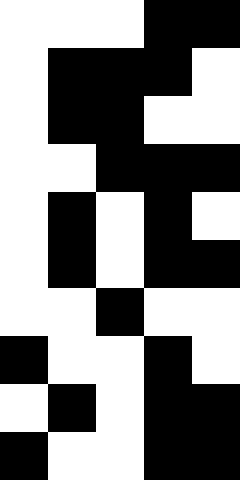[["white", "white", "white", "black", "black"], ["white", "black", "black", "black", "white"], ["white", "black", "black", "white", "white"], ["white", "white", "black", "black", "black"], ["white", "black", "white", "black", "white"], ["white", "black", "white", "black", "black"], ["white", "white", "black", "white", "white"], ["black", "white", "white", "black", "white"], ["white", "black", "white", "black", "black"], ["black", "white", "white", "black", "black"]]